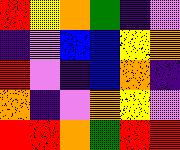[["red", "yellow", "orange", "green", "indigo", "violet"], ["indigo", "violet", "blue", "blue", "yellow", "orange"], ["red", "violet", "indigo", "blue", "orange", "indigo"], ["orange", "indigo", "violet", "orange", "yellow", "violet"], ["red", "red", "orange", "green", "red", "red"]]